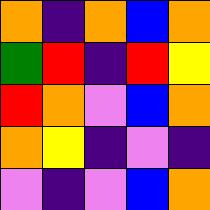[["orange", "indigo", "orange", "blue", "orange"], ["green", "red", "indigo", "red", "yellow"], ["red", "orange", "violet", "blue", "orange"], ["orange", "yellow", "indigo", "violet", "indigo"], ["violet", "indigo", "violet", "blue", "orange"]]